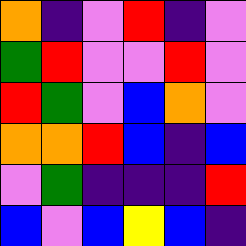[["orange", "indigo", "violet", "red", "indigo", "violet"], ["green", "red", "violet", "violet", "red", "violet"], ["red", "green", "violet", "blue", "orange", "violet"], ["orange", "orange", "red", "blue", "indigo", "blue"], ["violet", "green", "indigo", "indigo", "indigo", "red"], ["blue", "violet", "blue", "yellow", "blue", "indigo"]]